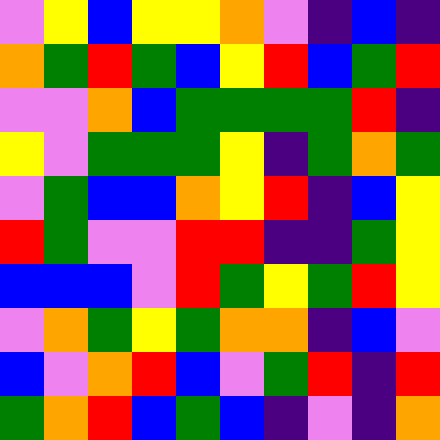[["violet", "yellow", "blue", "yellow", "yellow", "orange", "violet", "indigo", "blue", "indigo"], ["orange", "green", "red", "green", "blue", "yellow", "red", "blue", "green", "red"], ["violet", "violet", "orange", "blue", "green", "green", "green", "green", "red", "indigo"], ["yellow", "violet", "green", "green", "green", "yellow", "indigo", "green", "orange", "green"], ["violet", "green", "blue", "blue", "orange", "yellow", "red", "indigo", "blue", "yellow"], ["red", "green", "violet", "violet", "red", "red", "indigo", "indigo", "green", "yellow"], ["blue", "blue", "blue", "violet", "red", "green", "yellow", "green", "red", "yellow"], ["violet", "orange", "green", "yellow", "green", "orange", "orange", "indigo", "blue", "violet"], ["blue", "violet", "orange", "red", "blue", "violet", "green", "red", "indigo", "red"], ["green", "orange", "red", "blue", "green", "blue", "indigo", "violet", "indigo", "orange"]]